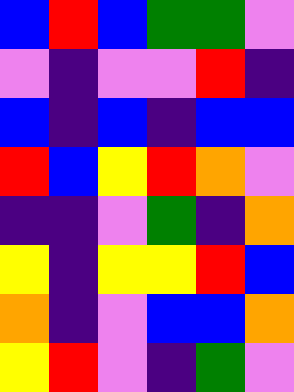[["blue", "red", "blue", "green", "green", "violet"], ["violet", "indigo", "violet", "violet", "red", "indigo"], ["blue", "indigo", "blue", "indigo", "blue", "blue"], ["red", "blue", "yellow", "red", "orange", "violet"], ["indigo", "indigo", "violet", "green", "indigo", "orange"], ["yellow", "indigo", "yellow", "yellow", "red", "blue"], ["orange", "indigo", "violet", "blue", "blue", "orange"], ["yellow", "red", "violet", "indigo", "green", "violet"]]